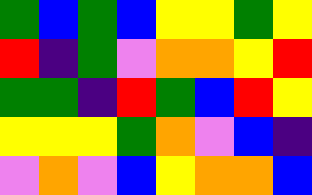[["green", "blue", "green", "blue", "yellow", "yellow", "green", "yellow"], ["red", "indigo", "green", "violet", "orange", "orange", "yellow", "red"], ["green", "green", "indigo", "red", "green", "blue", "red", "yellow"], ["yellow", "yellow", "yellow", "green", "orange", "violet", "blue", "indigo"], ["violet", "orange", "violet", "blue", "yellow", "orange", "orange", "blue"]]